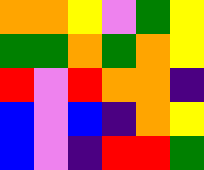[["orange", "orange", "yellow", "violet", "green", "yellow"], ["green", "green", "orange", "green", "orange", "yellow"], ["red", "violet", "red", "orange", "orange", "indigo"], ["blue", "violet", "blue", "indigo", "orange", "yellow"], ["blue", "violet", "indigo", "red", "red", "green"]]